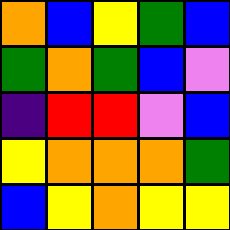[["orange", "blue", "yellow", "green", "blue"], ["green", "orange", "green", "blue", "violet"], ["indigo", "red", "red", "violet", "blue"], ["yellow", "orange", "orange", "orange", "green"], ["blue", "yellow", "orange", "yellow", "yellow"]]